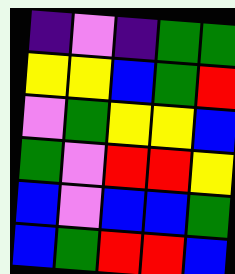[["indigo", "violet", "indigo", "green", "green"], ["yellow", "yellow", "blue", "green", "red"], ["violet", "green", "yellow", "yellow", "blue"], ["green", "violet", "red", "red", "yellow"], ["blue", "violet", "blue", "blue", "green"], ["blue", "green", "red", "red", "blue"]]